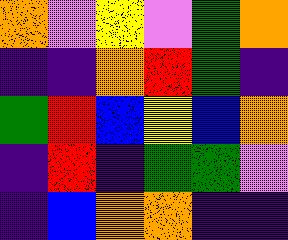[["orange", "violet", "yellow", "violet", "green", "orange"], ["indigo", "indigo", "orange", "red", "green", "indigo"], ["green", "red", "blue", "yellow", "blue", "orange"], ["indigo", "red", "indigo", "green", "green", "violet"], ["indigo", "blue", "orange", "orange", "indigo", "indigo"]]